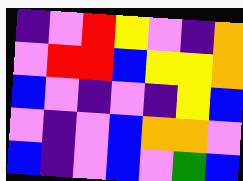[["indigo", "violet", "red", "yellow", "violet", "indigo", "orange"], ["violet", "red", "red", "blue", "yellow", "yellow", "orange"], ["blue", "violet", "indigo", "violet", "indigo", "yellow", "blue"], ["violet", "indigo", "violet", "blue", "orange", "orange", "violet"], ["blue", "indigo", "violet", "blue", "violet", "green", "blue"]]